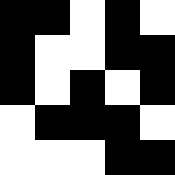[["black", "black", "white", "black", "white"], ["black", "white", "white", "black", "black"], ["black", "white", "black", "white", "black"], ["white", "black", "black", "black", "white"], ["white", "white", "white", "black", "black"]]